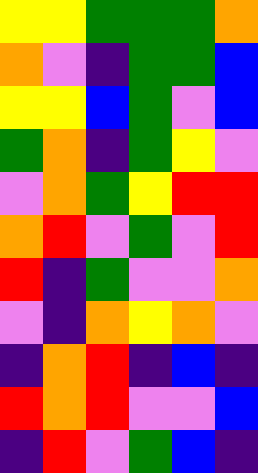[["yellow", "yellow", "green", "green", "green", "orange"], ["orange", "violet", "indigo", "green", "green", "blue"], ["yellow", "yellow", "blue", "green", "violet", "blue"], ["green", "orange", "indigo", "green", "yellow", "violet"], ["violet", "orange", "green", "yellow", "red", "red"], ["orange", "red", "violet", "green", "violet", "red"], ["red", "indigo", "green", "violet", "violet", "orange"], ["violet", "indigo", "orange", "yellow", "orange", "violet"], ["indigo", "orange", "red", "indigo", "blue", "indigo"], ["red", "orange", "red", "violet", "violet", "blue"], ["indigo", "red", "violet", "green", "blue", "indigo"]]